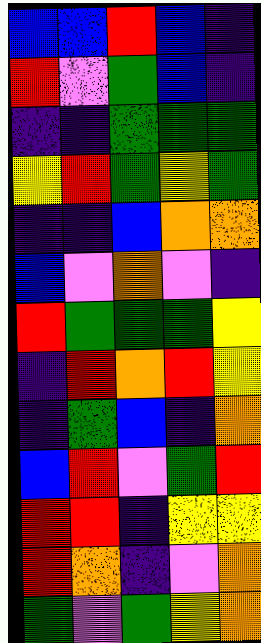[["blue", "blue", "red", "blue", "indigo"], ["red", "violet", "green", "blue", "indigo"], ["indigo", "indigo", "green", "green", "green"], ["yellow", "red", "green", "yellow", "green"], ["indigo", "indigo", "blue", "orange", "orange"], ["blue", "violet", "orange", "violet", "indigo"], ["red", "green", "green", "green", "yellow"], ["indigo", "red", "orange", "red", "yellow"], ["indigo", "green", "blue", "indigo", "orange"], ["blue", "red", "violet", "green", "red"], ["red", "red", "indigo", "yellow", "yellow"], ["red", "orange", "indigo", "violet", "orange"], ["green", "violet", "green", "yellow", "orange"]]